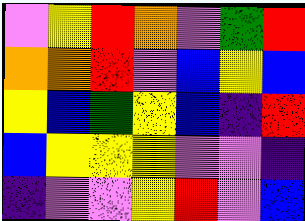[["violet", "yellow", "red", "orange", "violet", "green", "red"], ["orange", "orange", "red", "violet", "blue", "yellow", "blue"], ["yellow", "blue", "green", "yellow", "blue", "indigo", "red"], ["blue", "yellow", "yellow", "yellow", "violet", "violet", "indigo"], ["indigo", "violet", "violet", "yellow", "red", "violet", "blue"]]